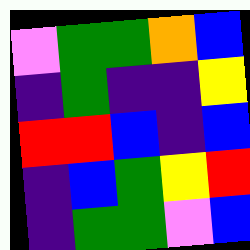[["violet", "green", "green", "orange", "blue"], ["indigo", "green", "indigo", "indigo", "yellow"], ["red", "red", "blue", "indigo", "blue"], ["indigo", "blue", "green", "yellow", "red"], ["indigo", "green", "green", "violet", "blue"]]